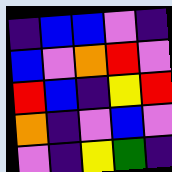[["indigo", "blue", "blue", "violet", "indigo"], ["blue", "violet", "orange", "red", "violet"], ["red", "blue", "indigo", "yellow", "red"], ["orange", "indigo", "violet", "blue", "violet"], ["violet", "indigo", "yellow", "green", "indigo"]]